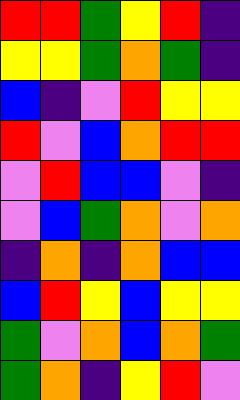[["red", "red", "green", "yellow", "red", "indigo"], ["yellow", "yellow", "green", "orange", "green", "indigo"], ["blue", "indigo", "violet", "red", "yellow", "yellow"], ["red", "violet", "blue", "orange", "red", "red"], ["violet", "red", "blue", "blue", "violet", "indigo"], ["violet", "blue", "green", "orange", "violet", "orange"], ["indigo", "orange", "indigo", "orange", "blue", "blue"], ["blue", "red", "yellow", "blue", "yellow", "yellow"], ["green", "violet", "orange", "blue", "orange", "green"], ["green", "orange", "indigo", "yellow", "red", "violet"]]